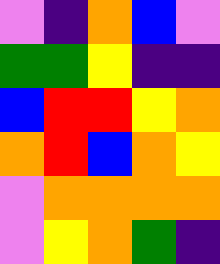[["violet", "indigo", "orange", "blue", "violet"], ["green", "green", "yellow", "indigo", "indigo"], ["blue", "red", "red", "yellow", "orange"], ["orange", "red", "blue", "orange", "yellow"], ["violet", "orange", "orange", "orange", "orange"], ["violet", "yellow", "orange", "green", "indigo"]]